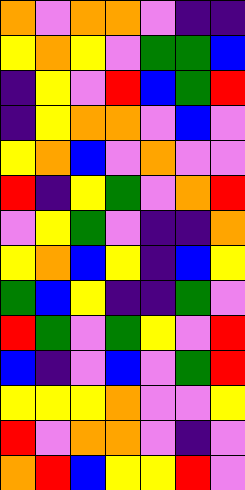[["orange", "violet", "orange", "orange", "violet", "indigo", "indigo"], ["yellow", "orange", "yellow", "violet", "green", "green", "blue"], ["indigo", "yellow", "violet", "red", "blue", "green", "red"], ["indigo", "yellow", "orange", "orange", "violet", "blue", "violet"], ["yellow", "orange", "blue", "violet", "orange", "violet", "violet"], ["red", "indigo", "yellow", "green", "violet", "orange", "red"], ["violet", "yellow", "green", "violet", "indigo", "indigo", "orange"], ["yellow", "orange", "blue", "yellow", "indigo", "blue", "yellow"], ["green", "blue", "yellow", "indigo", "indigo", "green", "violet"], ["red", "green", "violet", "green", "yellow", "violet", "red"], ["blue", "indigo", "violet", "blue", "violet", "green", "red"], ["yellow", "yellow", "yellow", "orange", "violet", "violet", "yellow"], ["red", "violet", "orange", "orange", "violet", "indigo", "violet"], ["orange", "red", "blue", "yellow", "yellow", "red", "violet"]]